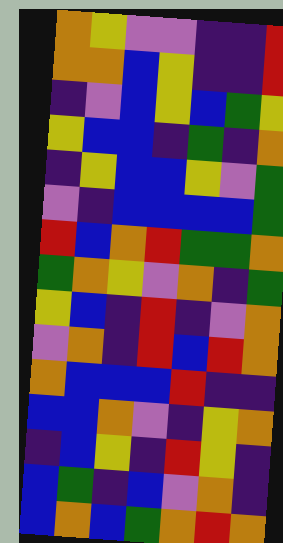[["orange", "yellow", "violet", "violet", "indigo", "indigo", "red"], ["orange", "orange", "blue", "yellow", "indigo", "indigo", "red"], ["indigo", "violet", "blue", "yellow", "blue", "green", "yellow"], ["yellow", "blue", "blue", "indigo", "green", "indigo", "orange"], ["indigo", "yellow", "blue", "blue", "yellow", "violet", "green"], ["violet", "indigo", "blue", "blue", "blue", "blue", "green"], ["red", "blue", "orange", "red", "green", "green", "orange"], ["green", "orange", "yellow", "violet", "orange", "indigo", "green"], ["yellow", "blue", "indigo", "red", "indigo", "violet", "orange"], ["violet", "orange", "indigo", "red", "blue", "red", "orange"], ["orange", "blue", "blue", "blue", "red", "indigo", "indigo"], ["blue", "blue", "orange", "violet", "indigo", "yellow", "orange"], ["indigo", "blue", "yellow", "indigo", "red", "yellow", "indigo"], ["blue", "green", "indigo", "blue", "violet", "orange", "indigo"], ["blue", "orange", "blue", "green", "orange", "red", "orange"]]